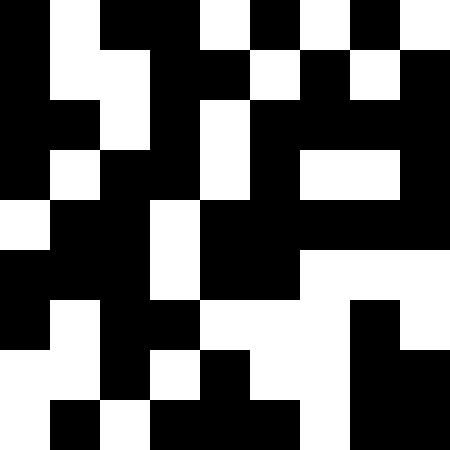[["black", "white", "black", "black", "white", "black", "white", "black", "white"], ["black", "white", "white", "black", "black", "white", "black", "white", "black"], ["black", "black", "white", "black", "white", "black", "black", "black", "black"], ["black", "white", "black", "black", "white", "black", "white", "white", "black"], ["white", "black", "black", "white", "black", "black", "black", "black", "black"], ["black", "black", "black", "white", "black", "black", "white", "white", "white"], ["black", "white", "black", "black", "white", "white", "white", "black", "white"], ["white", "white", "black", "white", "black", "white", "white", "black", "black"], ["white", "black", "white", "black", "black", "black", "white", "black", "black"]]